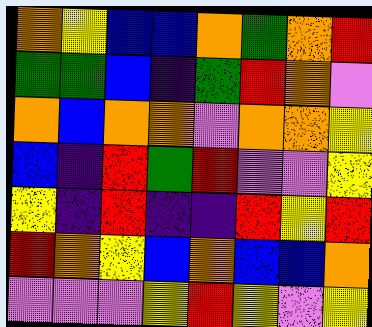[["orange", "yellow", "blue", "blue", "orange", "green", "orange", "red"], ["green", "green", "blue", "indigo", "green", "red", "orange", "violet"], ["orange", "blue", "orange", "orange", "violet", "orange", "orange", "yellow"], ["blue", "indigo", "red", "green", "red", "violet", "violet", "yellow"], ["yellow", "indigo", "red", "indigo", "indigo", "red", "yellow", "red"], ["red", "orange", "yellow", "blue", "orange", "blue", "blue", "orange"], ["violet", "violet", "violet", "yellow", "red", "yellow", "violet", "yellow"]]